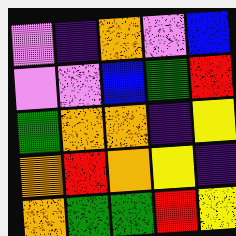[["violet", "indigo", "orange", "violet", "blue"], ["violet", "violet", "blue", "green", "red"], ["green", "orange", "orange", "indigo", "yellow"], ["orange", "red", "orange", "yellow", "indigo"], ["orange", "green", "green", "red", "yellow"]]